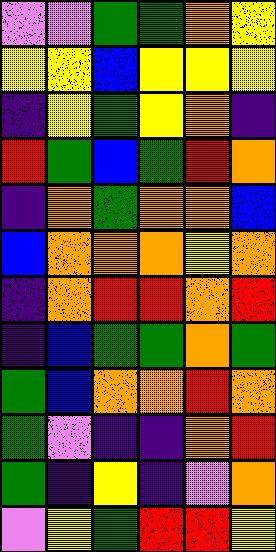[["violet", "violet", "green", "green", "orange", "yellow"], ["yellow", "yellow", "blue", "yellow", "yellow", "yellow"], ["indigo", "yellow", "green", "yellow", "orange", "indigo"], ["red", "green", "blue", "green", "red", "orange"], ["indigo", "orange", "green", "orange", "orange", "blue"], ["blue", "orange", "orange", "orange", "yellow", "orange"], ["indigo", "orange", "red", "red", "orange", "red"], ["indigo", "blue", "green", "green", "orange", "green"], ["green", "blue", "orange", "orange", "red", "orange"], ["green", "violet", "indigo", "indigo", "orange", "red"], ["green", "indigo", "yellow", "indigo", "violet", "orange"], ["violet", "yellow", "green", "red", "red", "yellow"]]